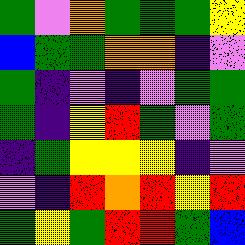[["green", "violet", "orange", "green", "green", "green", "yellow"], ["blue", "green", "green", "orange", "orange", "indigo", "violet"], ["green", "indigo", "violet", "indigo", "violet", "green", "green"], ["green", "indigo", "yellow", "red", "green", "violet", "green"], ["indigo", "green", "yellow", "yellow", "yellow", "indigo", "violet"], ["violet", "indigo", "red", "orange", "red", "yellow", "red"], ["green", "yellow", "green", "red", "red", "green", "blue"]]